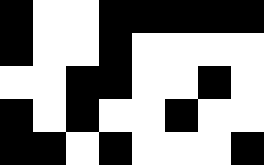[["black", "white", "white", "black", "black", "black", "black", "black"], ["black", "white", "white", "black", "white", "white", "white", "white"], ["white", "white", "black", "black", "white", "white", "black", "white"], ["black", "white", "black", "white", "white", "black", "white", "white"], ["black", "black", "white", "black", "white", "white", "white", "black"]]